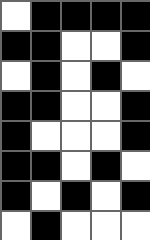[["white", "black", "black", "black", "black"], ["black", "black", "white", "white", "black"], ["white", "black", "white", "black", "white"], ["black", "black", "white", "white", "black"], ["black", "white", "white", "white", "black"], ["black", "black", "white", "black", "white"], ["black", "white", "black", "white", "black"], ["white", "black", "white", "white", "white"]]